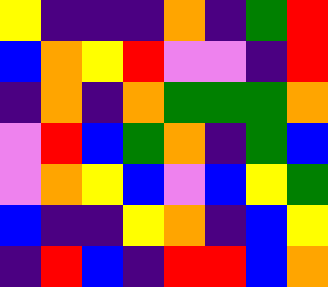[["yellow", "indigo", "indigo", "indigo", "orange", "indigo", "green", "red"], ["blue", "orange", "yellow", "red", "violet", "violet", "indigo", "red"], ["indigo", "orange", "indigo", "orange", "green", "green", "green", "orange"], ["violet", "red", "blue", "green", "orange", "indigo", "green", "blue"], ["violet", "orange", "yellow", "blue", "violet", "blue", "yellow", "green"], ["blue", "indigo", "indigo", "yellow", "orange", "indigo", "blue", "yellow"], ["indigo", "red", "blue", "indigo", "red", "red", "blue", "orange"]]